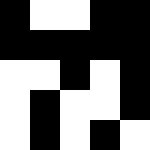[["black", "white", "white", "black", "black"], ["black", "black", "black", "black", "black"], ["white", "white", "black", "white", "black"], ["white", "black", "white", "white", "black"], ["white", "black", "white", "black", "white"]]